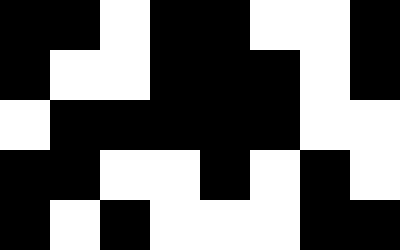[["black", "black", "white", "black", "black", "white", "white", "black"], ["black", "white", "white", "black", "black", "black", "white", "black"], ["white", "black", "black", "black", "black", "black", "white", "white"], ["black", "black", "white", "white", "black", "white", "black", "white"], ["black", "white", "black", "white", "white", "white", "black", "black"]]